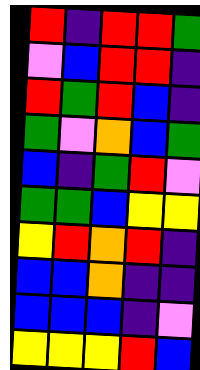[["red", "indigo", "red", "red", "green"], ["violet", "blue", "red", "red", "indigo"], ["red", "green", "red", "blue", "indigo"], ["green", "violet", "orange", "blue", "green"], ["blue", "indigo", "green", "red", "violet"], ["green", "green", "blue", "yellow", "yellow"], ["yellow", "red", "orange", "red", "indigo"], ["blue", "blue", "orange", "indigo", "indigo"], ["blue", "blue", "blue", "indigo", "violet"], ["yellow", "yellow", "yellow", "red", "blue"]]